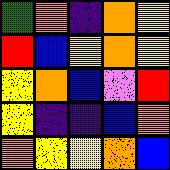[["green", "orange", "indigo", "orange", "yellow"], ["red", "blue", "yellow", "orange", "yellow"], ["yellow", "orange", "blue", "violet", "red"], ["yellow", "indigo", "indigo", "blue", "orange"], ["orange", "yellow", "yellow", "orange", "blue"]]